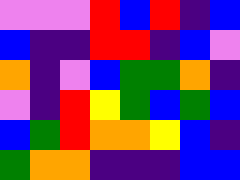[["violet", "violet", "violet", "red", "blue", "red", "indigo", "blue"], ["blue", "indigo", "indigo", "red", "red", "indigo", "blue", "violet"], ["orange", "indigo", "violet", "blue", "green", "green", "orange", "indigo"], ["violet", "indigo", "red", "yellow", "green", "blue", "green", "blue"], ["blue", "green", "red", "orange", "orange", "yellow", "blue", "indigo"], ["green", "orange", "orange", "indigo", "indigo", "indigo", "blue", "blue"]]